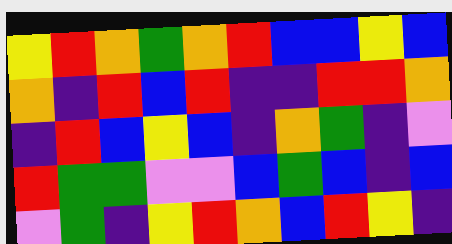[["yellow", "red", "orange", "green", "orange", "red", "blue", "blue", "yellow", "blue"], ["orange", "indigo", "red", "blue", "red", "indigo", "indigo", "red", "red", "orange"], ["indigo", "red", "blue", "yellow", "blue", "indigo", "orange", "green", "indigo", "violet"], ["red", "green", "green", "violet", "violet", "blue", "green", "blue", "indigo", "blue"], ["violet", "green", "indigo", "yellow", "red", "orange", "blue", "red", "yellow", "indigo"]]